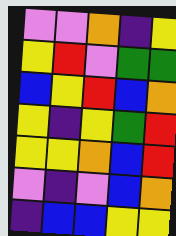[["violet", "violet", "orange", "indigo", "yellow"], ["yellow", "red", "violet", "green", "green"], ["blue", "yellow", "red", "blue", "orange"], ["yellow", "indigo", "yellow", "green", "red"], ["yellow", "yellow", "orange", "blue", "red"], ["violet", "indigo", "violet", "blue", "orange"], ["indigo", "blue", "blue", "yellow", "yellow"]]